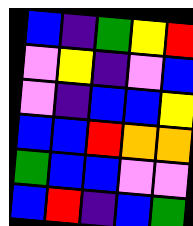[["blue", "indigo", "green", "yellow", "red"], ["violet", "yellow", "indigo", "violet", "blue"], ["violet", "indigo", "blue", "blue", "yellow"], ["blue", "blue", "red", "orange", "orange"], ["green", "blue", "blue", "violet", "violet"], ["blue", "red", "indigo", "blue", "green"]]